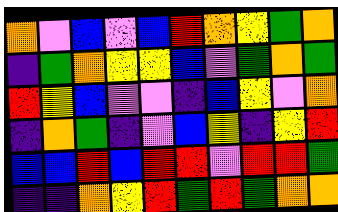[["orange", "violet", "blue", "violet", "blue", "red", "orange", "yellow", "green", "orange"], ["indigo", "green", "orange", "yellow", "yellow", "blue", "violet", "green", "orange", "green"], ["red", "yellow", "blue", "violet", "violet", "indigo", "blue", "yellow", "violet", "orange"], ["indigo", "orange", "green", "indigo", "violet", "blue", "yellow", "indigo", "yellow", "red"], ["blue", "blue", "red", "blue", "red", "red", "violet", "red", "red", "green"], ["indigo", "indigo", "orange", "yellow", "red", "green", "red", "green", "orange", "orange"]]